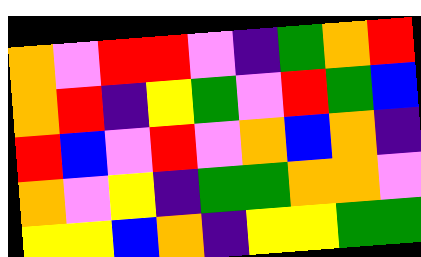[["orange", "violet", "red", "red", "violet", "indigo", "green", "orange", "red"], ["orange", "red", "indigo", "yellow", "green", "violet", "red", "green", "blue"], ["red", "blue", "violet", "red", "violet", "orange", "blue", "orange", "indigo"], ["orange", "violet", "yellow", "indigo", "green", "green", "orange", "orange", "violet"], ["yellow", "yellow", "blue", "orange", "indigo", "yellow", "yellow", "green", "green"]]